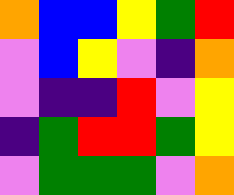[["orange", "blue", "blue", "yellow", "green", "red"], ["violet", "blue", "yellow", "violet", "indigo", "orange"], ["violet", "indigo", "indigo", "red", "violet", "yellow"], ["indigo", "green", "red", "red", "green", "yellow"], ["violet", "green", "green", "green", "violet", "orange"]]